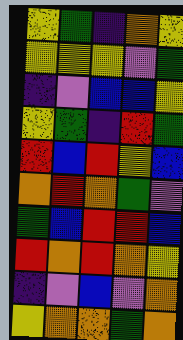[["yellow", "green", "indigo", "orange", "yellow"], ["yellow", "yellow", "yellow", "violet", "green"], ["indigo", "violet", "blue", "blue", "yellow"], ["yellow", "green", "indigo", "red", "green"], ["red", "blue", "red", "yellow", "blue"], ["orange", "red", "orange", "green", "violet"], ["green", "blue", "red", "red", "blue"], ["red", "orange", "red", "orange", "yellow"], ["indigo", "violet", "blue", "violet", "orange"], ["yellow", "orange", "orange", "green", "orange"]]